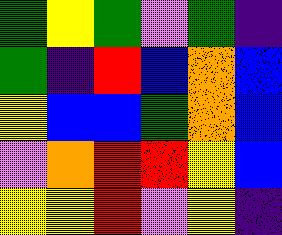[["green", "yellow", "green", "violet", "green", "indigo"], ["green", "indigo", "red", "blue", "orange", "blue"], ["yellow", "blue", "blue", "green", "orange", "blue"], ["violet", "orange", "red", "red", "yellow", "blue"], ["yellow", "yellow", "red", "violet", "yellow", "indigo"]]